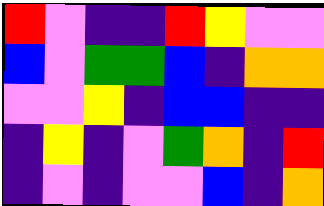[["red", "violet", "indigo", "indigo", "red", "yellow", "violet", "violet"], ["blue", "violet", "green", "green", "blue", "indigo", "orange", "orange"], ["violet", "violet", "yellow", "indigo", "blue", "blue", "indigo", "indigo"], ["indigo", "yellow", "indigo", "violet", "green", "orange", "indigo", "red"], ["indigo", "violet", "indigo", "violet", "violet", "blue", "indigo", "orange"]]